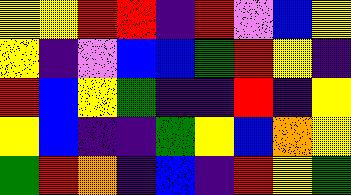[["yellow", "yellow", "red", "red", "indigo", "red", "violet", "blue", "yellow"], ["yellow", "indigo", "violet", "blue", "blue", "green", "red", "yellow", "indigo"], ["red", "blue", "yellow", "green", "indigo", "indigo", "red", "indigo", "yellow"], ["yellow", "blue", "indigo", "indigo", "green", "yellow", "blue", "orange", "yellow"], ["green", "red", "orange", "indigo", "blue", "indigo", "red", "yellow", "green"]]